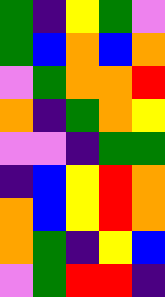[["green", "indigo", "yellow", "green", "violet"], ["green", "blue", "orange", "blue", "orange"], ["violet", "green", "orange", "orange", "red"], ["orange", "indigo", "green", "orange", "yellow"], ["violet", "violet", "indigo", "green", "green"], ["indigo", "blue", "yellow", "red", "orange"], ["orange", "blue", "yellow", "red", "orange"], ["orange", "green", "indigo", "yellow", "blue"], ["violet", "green", "red", "red", "indigo"]]